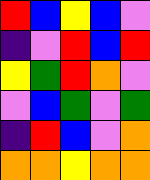[["red", "blue", "yellow", "blue", "violet"], ["indigo", "violet", "red", "blue", "red"], ["yellow", "green", "red", "orange", "violet"], ["violet", "blue", "green", "violet", "green"], ["indigo", "red", "blue", "violet", "orange"], ["orange", "orange", "yellow", "orange", "orange"]]